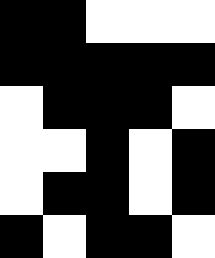[["black", "black", "white", "white", "white"], ["black", "black", "black", "black", "black"], ["white", "black", "black", "black", "white"], ["white", "white", "black", "white", "black"], ["white", "black", "black", "white", "black"], ["black", "white", "black", "black", "white"]]